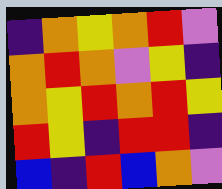[["indigo", "orange", "yellow", "orange", "red", "violet"], ["orange", "red", "orange", "violet", "yellow", "indigo"], ["orange", "yellow", "red", "orange", "red", "yellow"], ["red", "yellow", "indigo", "red", "red", "indigo"], ["blue", "indigo", "red", "blue", "orange", "violet"]]